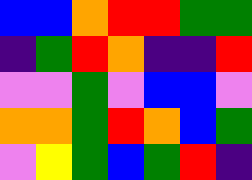[["blue", "blue", "orange", "red", "red", "green", "green"], ["indigo", "green", "red", "orange", "indigo", "indigo", "red"], ["violet", "violet", "green", "violet", "blue", "blue", "violet"], ["orange", "orange", "green", "red", "orange", "blue", "green"], ["violet", "yellow", "green", "blue", "green", "red", "indigo"]]